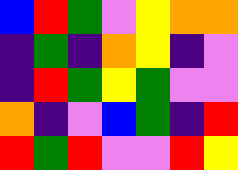[["blue", "red", "green", "violet", "yellow", "orange", "orange"], ["indigo", "green", "indigo", "orange", "yellow", "indigo", "violet"], ["indigo", "red", "green", "yellow", "green", "violet", "violet"], ["orange", "indigo", "violet", "blue", "green", "indigo", "red"], ["red", "green", "red", "violet", "violet", "red", "yellow"]]